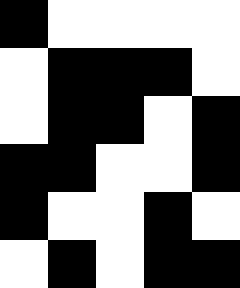[["black", "white", "white", "white", "white"], ["white", "black", "black", "black", "white"], ["white", "black", "black", "white", "black"], ["black", "black", "white", "white", "black"], ["black", "white", "white", "black", "white"], ["white", "black", "white", "black", "black"]]